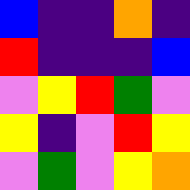[["blue", "indigo", "indigo", "orange", "indigo"], ["red", "indigo", "indigo", "indigo", "blue"], ["violet", "yellow", "red", "green", "violet"], ["yellow", "indigo", "violet", "red", "yellow"], ["violet", "green", "violet", "yellow", "orange"]]